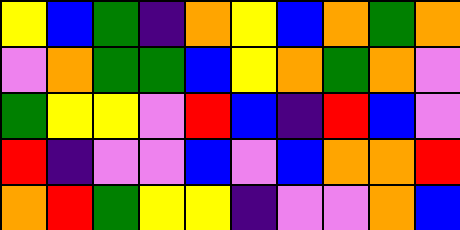[["yellow", "blue", "green", "indigo", "orange", "yellow", "blue", "orange", "green", "orange"], ["violet", "orange", "green", "green", "blue", "yellow", "orange", "green", "orange", "violet"], ["green", "yellow", "yellow", "violet", "red", "blue", "indigo", "red", "blue", "violet"], ["red", "indigo", "violet", "violet", "blue", "violet", "blue", "orange", "orange", "red"], ["orange", "red", "green", "yellow", "yellow", "indigo", "violet", "violet", "orange", "blue"]]